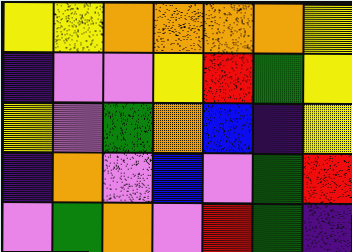[["yellow", "yellow", "orange", "orange", "orange", "orange", "yellow"], ["indigo", "violet", "violet", "yellow", "red", "green", "yellow"], ["yellow", "violet", "green", "orange", "blue", "indigo", "yellow"], ["indigo", "orange", "violet", "blue", "violet", "green", "red"], ["violet", "green", "orange", "violet", "red", "green", "indigo"]]